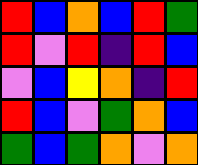[["red", "blue", "orange", "blue", "red", "green"], ["red", "violet", "red", "indigo", "red", "blue"], ["violet", "blue", "yellow", "orange", "indigo", "red"], ["red", "blue", "violet", "green", "orange", "blue"], ["green", "blue", "green", "orange", "violet", "orange"]]